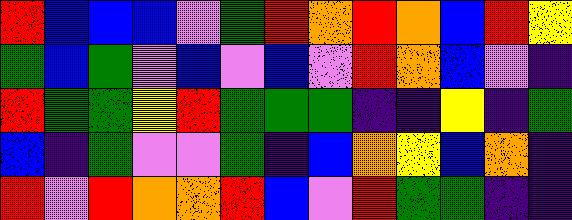[["red", "blue", "blue", "blue", "violet", "green", "red", "orange", "red", "orange", "blue", "red", "yellow"], ["green", "blue", "green", "violet", "blue", "violet", "blue", "violet", "red", "orange", "blue", "violet", "indigo"], ["red", "green", "green", "yellow", "red", "green", "green", "green", "indigo", "indigo", "yellow", "indigo", "green"], ["blue", "indigo", "green", "violet", "violet", "green", "indigo", "blue", "orange", "yellow", "blue", "orange", "indigo"], ["red", "violet", "red", "orange", "orange", "red", "blue", "violet", "red", "green", "green", "indigo", "indigo"]]